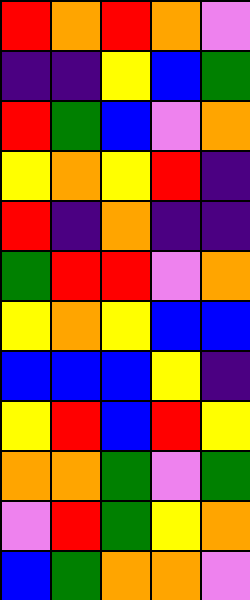[["red", "orange", "red", "orange", "violet"], ["indigo", "indigo", "yellow", "blue", "green"], ["red", "green", "blue", "violet", "orange"], ["yellow", "orange", "yellow", "red", "indigo"], ["red", "indigo", "orange", "indigo", "indigo"], ["green", "red", "red", "violet", "orange"], ["yellow", "orange", "yellow", "blue", "blue"], ["blue", "blue", "blue", "yellow", "indigo"], ["yellow", "red", "blue", "red", "yellow"], ["orange", "orange", "green", "violet", "green"], ["violet", "red", "green", "yellow", "orange"], ["blue", "green", "orange", "orange", "violet"]]